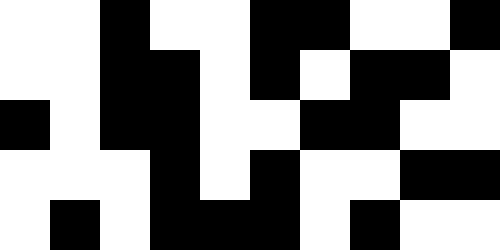[["white", "white", "black", "white", "white", "black", "black", "white", "white", "black"], ["white", "white", "black", "black", "white", "black", "white", "black", "black", "white"], ["black", "white", "black", "black", "white", "white", "black", "black", "white", "white"], ["white", "white", "white", "black", "white", "black", "white", "white", "black", "black"], ["white", "black", "white", "black", "black", "black", "white", "black", "white", "white"]]